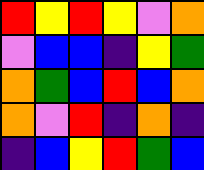[["red", "yellow", "red", "yellow", "violet", "orange"], ["violet", "blue", "blue", "indigo", "yellow", "green"], ["orange", "green", "blue", "red", "blue", "orange"], ["orange", "violet", "red", "indigo", "orange", "indigo"], ["indigo", "blue", "yellow", "red", "green", "blue"]]